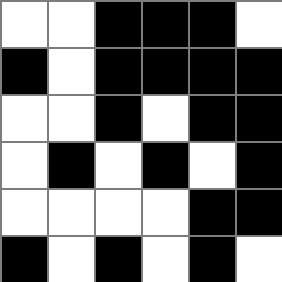[["white", "white", "black", "black", "black", "white"], ["black", "white", "black", "black", "black", "black"], ["white", "white", "black", "white", "black", "black"], ["white", "black", "white", "black", "white", "black"], ["white", "white", "white", "white", "black", "black"], ["black", "white", "black", "white", "black", "white"]]